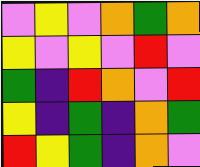[["violet", "yellow", "violet", "orange", "green", "orange"], ["yellow", "violet", "yellow", "violet", "red", "violet"], ["green", "indigo", "red", "orange", "violet", "red"], ["yellow", "indigo", "green", "indigo", "orange", "green"], ["red", "yellow", "green", "indigo", "orange", "violet"]]